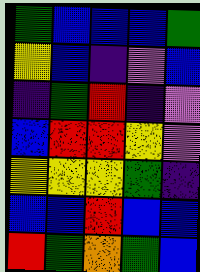[["green", "blue", "blue", "blue", "green"], ["yellow", "blue", "indigo", "violet", "blue"], ["indigo", "green", "red", "indigo", "violet"], ["blue", "red", "red", "yellow", "violet"], ["yellow", "yellow", "yellow", "green", "indigo"], ["blue", "blue", "red", "blue", "blue"], ["red", "green", "orange", "green", "blue"]]